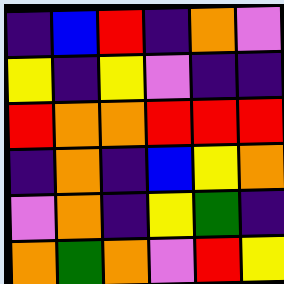[["indigo", "blue", "red", "indigo", "orange", "violet"], ["yellow", "indigo", "yellow", "violet", "indigo", "indigo"], ["red", "orange", "orange", "red", "red", "red"], ["indigo", "orange", "indigo", "blue", "yellow", "orange"], ["violet", "orange", "indigo", "yellow", "green", "indigo"], ["orange", "green", "orange", "violet", "red", "yellow"]]